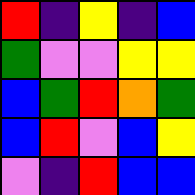[["red", "indigo", "yellow", "indigo", "blue"], ["green", "violet", "violet", "yellow", "yellow"], ["blue", "green", "red", "orange", "green"], ["blue", "red", "violet", "blue", "yellow"], ["violet", "indigo", "red", "blue", "blue"]]